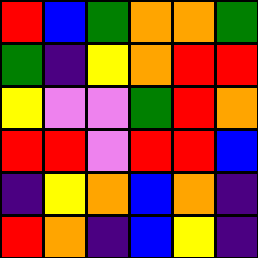[["red", "blue", "green", "orange", "orange", "green"], ["green", "indigo", "yellow", "orange", "red", "red"], ["yellow", "violet", "violet", "green", "red", "orange"], ["red", "red", "violet", "red", "red", "blue"], ["indigo", "yellow", "orange", "blue", "orange", "indigo"], ["red", "orange", "indigo", "blue", "yellow", "indigo"]]